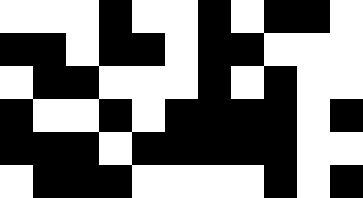[["white", "white", "white", "black", "white", "white", "black", "white", "black", "black", "white"], ["black", "black", "white", "black", "black", "white", "black", "black", "white", "white", "white"], ["white", "black", "black", "white", "white", "white", "black", "white", "black", "white", "white"], ["black", "white", "white", "black", "white", "black", "black", "black", "black", "white", "black"], ["black", "black", "black", "white", "black", "black", "black", "black", "black", "white", "white"], ["white", "black", "black", "black", "white", "white", "white", "white", "black", "white", "black"]]